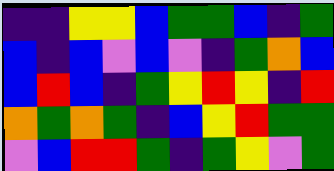[["indigo", "indigo", "yellow", "yellow", "blue", "green", "green", "blue", "indigo", "green"], ["blue", "indigo", "blue", "violet", "blue", "violet", "indigo", "green", "orange", "blue"], ["blue", "red", "blue", "indigo", "green", "yellow", "red", "yellow", "indigo", "red"], ["orange", "green", "orange", "green", "indigo", "blue", "yellow", "red", "green", "green"], ["violet", "blue", "red", "red", "green", "indigo", "green", "yellow", "violet", "green"]]